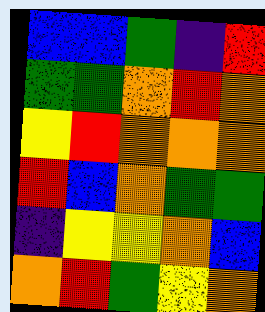[["blue", "blue", "green", "indigo", "red"], ["green", "green", "orange", "red", "orange"], ["yellow", "red", "orange", "orange", "orange"], ["red", "blue", "orange", "green", "green"], ["indigo", "yellow", "yellow", "orange", "blue"], ["orange", "red", "green", "yellow", "orange"]]